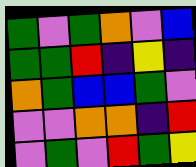[["green", "violet", "green", "orange", "violet", "blue"], ["green", "green", "red", "indigo", "yellow", "indigo"], ["orange", "green", "blue", "blue", "green", "violet"], ["violet", "violet", "orange", "orange", "indigo", "red"], ["violet", "green", "violet", "red", "green", "yellow"]]